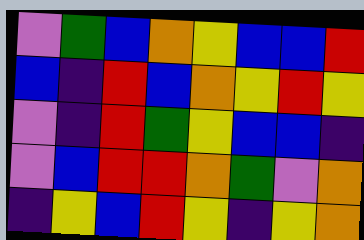[["violet", "green", "blue", "orange", "yellow", "blue", "blue", "red"], ["blue", "indigo", "red", "blue", "orange", "yellow", "red", "yellow"], ["violet", "indigo", "red", "green", "yellow", "blue", "blue", "indigo"], ["violet", "blue", "red", "red", "orange", "green", "violet", "orange"], ["indigo", "yellow", "blue", "red", "yellow", "indigo", "yellow", "orange"]]